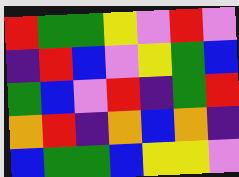[["red", "green", "green", "yellow", "violet", "red", "violet"], ["indigo", "red", "blue", "violet", "yellow", "green", "blue"], ["green", "blue", "violet", "red", "indigo", "green", "red"], ["orange", "red", "indigo", "orange", "blue", "orange", "indigo"], ["blue", "green", "green", "blue", "yellow", "yellow", "violet"]]